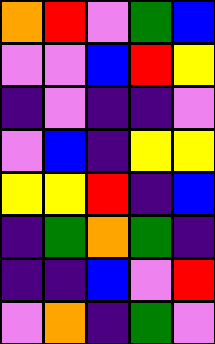[["orange", "red", "violet", "green", "blue"], ["violet", "violet", "blue", "red", "yellow"], ["indigo", "violet", "indigo", "indigo", "violet"], ["violet", "blue", "indigo", "yellow", "yellow"], ["yellow", "yellow", "red", "indigo", "blue"], ["indigo", "green", "orange", "green", "indigo"], ["indigo", "indigo", "blue", "violet", "red"], ["violet", "orange", "indigo", "green", "violet"]]